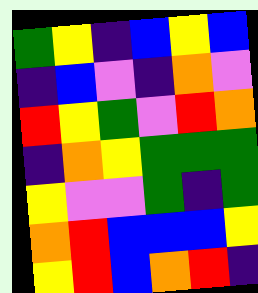[["green", "yellow", "indigo", "blue", "yellow", "blue"], ["indigo", "blue", "violet", "indigo", "orange", "violet"], ["red", "yellow", "green", "violet", "red", "orange"], ["indigo", "orange", "yellow", "green", "green", "green"], ["yellow", "violet", "violet", "green", "indigo", "green"], ["orange", "red", "blue", "blue", "blue", "yellow"], ["yellow", "red", "blue", "orange", "red", "indigo"]]